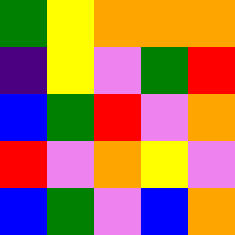[["green", "yellow", "orange", "orange", "orange"], ["indigo", "yellow", "violet", "green", "red"], ["blue", "green", "red", "violet", "orange"], ["red", "violet", "orange", "yellow", "violet"], ["blue", "green", "violet", "blue", "orange"]]